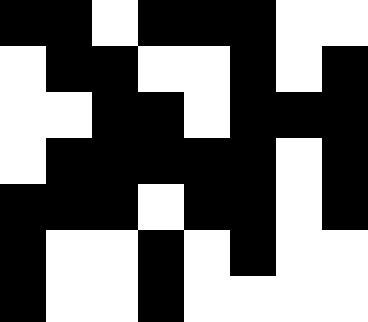[["black", "black", "white", "black", "black", "black", "white", "white"], ["white", "black", "black", "white", "white", "black", "white", "black"], ["white", "white", "black", "black", "white", "black", "black", "black"], ["white", "black", "black", "black", "black", "black", "white", "black"], ["black", "black", "black", "white", "black", "black", "white", "black"], ["black", "white", "white", "black", "white", "black", "white", "white"], ["black", "white", "white", "black", "white", "white", "white", "white"]]